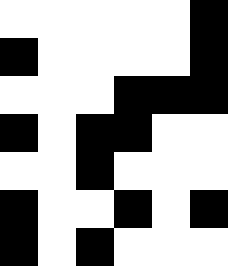[["white", "white", "white", "white", "white", "black"], ["black", "white", "white", "white", "white", "black"], ["white", "white", "white", "black", "black", "black"], ["black", "white", "black", "black", "white", "white"], ["white", "white", "black", "white", "white", "white"], ["black", "white", "white", "black", "white", "black"], ["black", "white", "black", "white", "white", "white"]]